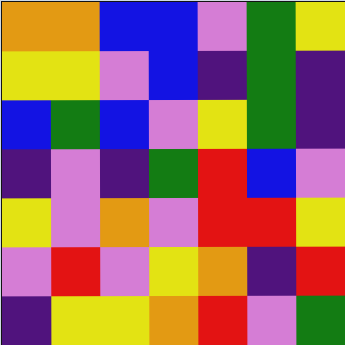[["orange", "orange", "blue", "blue", "violet", "green", "yellow"], ["yellow", "yellow", "violet", "blue", "indigo", "green", "indigo"], ["blue", "green", "blue", "violet", "yellow", "green", "indigo"], ["indigo", "violet", "indigo", "green", "red", "blue", "violet"], ["yellow", "violet", "orange", "violet", "red", "red", "yellow"], ["violet", "red", "violet", "yellow", "orange", "indigo", "red"], ["indigo", "yellow", "yellow", "orange", "red", "violet", "green"]]